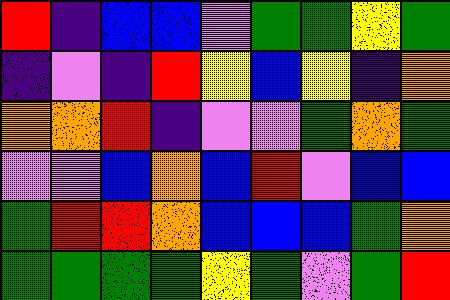[["red", "indigo", "blue", "blue", "violet", "green", "green", "yellow", "green"], ["indigo", "violet", "indigo", "red", "yellow", "blue", "yellow", "indigo", "orange"], ["orange", "orange", "red", "indigo", "violet", "violet", "green", "orange", "green"], ["violet", "violet", "blue", "orange", "blue", "red", "violet", "blue", "blue"], ["green", "red", "red", "orange", "blue", "blue", "blue", "green", "orange"], ["green", "green", "green", "green", "yellow", "green", "violet", "green", "red"]]